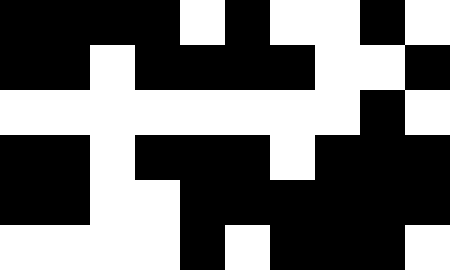[["black", "black", "black", "black", "white", "black", "white", "white", "black", "white"], ["black", "black", "white", "black", "black", "black", "black", "white", "white", "black"], ["white", "white", "white", "white", "white", "white", "white", "white", "black", "white"], ["black", "black", "white", "black", "black", "black", "white", "black", "black", "black"], ["black", "black", "white", "white", "black", "black", "black", "black", "black", "black"], ["white", "white", "white", "white", "black", "white", "black", "black", "black", "white"]]